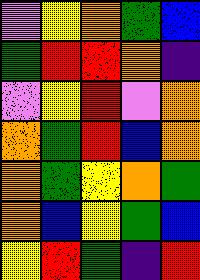[["violet", "yellow", "orange", "green", "blue"], ["green", "red", "red", "orange", "indigo"], ["violet", "yellow", "red", "violet", "orange"], ["orange", "green", "red", "blue", "orange"], ["orange", "green", "yellow", "orange", "green"], ["orange", "blue", "yellow", "green", "blue"], ["yellow", "red", "green", "indigo", "red"]]